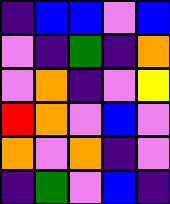[["indigo", "blue", "blue", "violet", "blue"], ["violet", "indigo", "green", "indigo", "orange"], ["violet", "orange", "indigo", "violet", "yellow"], ["red", "orange", "violet", "blue", "violet"], ["orange", "violet", "orange", "indigo", "violet"], ["indigo", "green", "violet", "blue", "indigo"]]